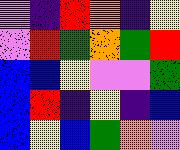[["violet", "indigo", "red", "orange", "indigo", "yellow"], ["violet", "red", "green", "orange", "green", "red"], ["blue", "blue", "yellow", "violet", "violet", "green"], ["blue", "red", "indigo", "yellow", "indigo", "blue"], ["blue", "yellow", "blue", "green", "orange", "violet"]]